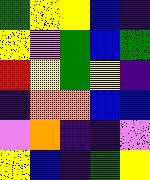[["green", "yellow", "yellow", "blue", "indigo"], ["yellow", "violet", "green", "blue", "green"], ["red", "yellow", "green", "yellow", "indigo"], ["indigo", "orange", "orange", "blue", "blue"], ["violet", "orange", "indigo", "indigo", "violet"], ["yellow", "blue", "indigo", "green", "yellow"]]